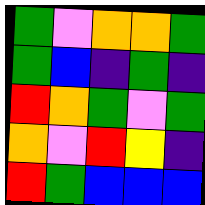[["green", "violet", "orange", "orange", "green"], ["green", "blue", "indigo", "green", "indigo"], ["red", "orange", "green", "violet", "green"], ["orange", "violet", "red", "yellow", "indigo"], ["red", "green", "blue", "blue", "blue"]]